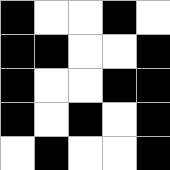[["black", "white", "white", "black", "white"], ["black", "black", "white", "white", "black"], ["black", "white", "white", "black", "black"], ["black", "white", "black", "white", "black"], ["white", "black", "white", "white", "black"]]